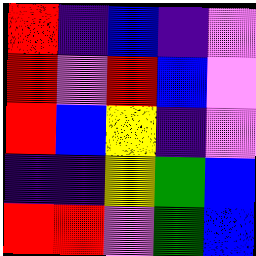[["red", "indigo", "blue", "indigo", "violet"], ["red", "violet", "red", "blue", "violet"], ["red", "blue", "yellow", "indigo", "violet"], ["indigo", "indigo", "yellow", "green", "blue"], ["red", "red", "violet", "green", "blue"]]